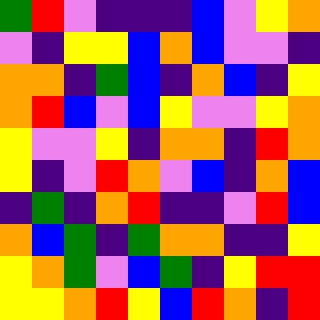[["green", "red", "violet", "indigo", "indigo", "indigo", "blue", "violet", "yellow", "orange"], ["violet", "indigo", "yellow", "yellow", "blue", "orange", "blue", "violet", "violet", "indigo"], ["orange", "orange", "indigo", "green", "blue", "indigo", "orange", "blue", "indigo", "yellow"], ["orange", "red", "blue", "violet", "blue", "yellow", "violet", "violet", "yellow", "orange"], ["yellow", "violet", "violet", "yellow", "indigo", "orange", "orange", "indigo", "red", "orange"], ["yellow", "indigo", "violet", "red", "orange", "violet", "blue", "indigo", "orange", "blue"], ["indigo", "green", "indigo", "orange", "red", "indigo", "indigo", "violet", "red", "blue"], ["orange", "blue", "green", "indigo", "green", "orange", "orange", "indigo", "indigo", "yellow"], ["yellow", "orange", "green", "violet", "blue", "green", "indigo", "yellow", "red", "red"], ["yellow", "yellow", "orange", "red", "yellow", "blue", "red", "orange", "indigo", "red"]]